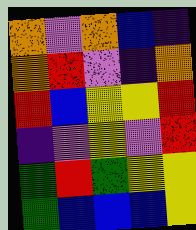[["orange", "violet", "orange", "blue", "indigo"], ["orange", "red", "violet", "indigo", "orange"], ["red", "blue", "yellow", "yellow", "red"], ["indigo", "violet", "yellow", "violet", "red"], ["green", "red", "green", "yellow", "yellow"], ["green", "blue", "blue", "blue", "yellow"]]